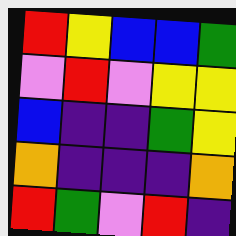[["red", "yellow", "blue", "blue", "green"], ["violet", "red", "violet", "yellow", "yellow"], ["blue", "indigo", "indigo", "green", "yellow"], ["orange", "indigo", "indigo", "indigo", "orange"], ["red", "green", "violet", "red", "indigo"]]